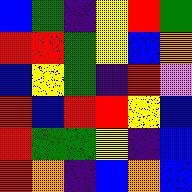[["blue", "green", "indigo", "yellow", "red", "green"], ["red", "red", "green", "yellow", "blue", "orange"], ["blue", "yellow", "green", "indigo", "red", "violet"], ["red", "blue", "red", "red", "yellow", "blue"], ["red", "green", "green", "yellow", "indigo", "blue"], ["red", "orange", "indigo", "blue", "orange", "blue"]]